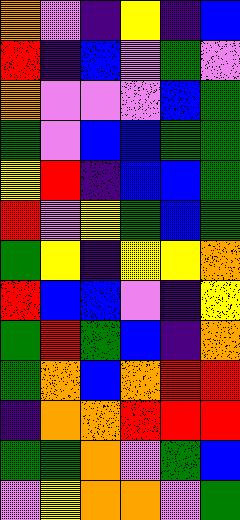[["orange", "violet", "indigo", "yellow", "indigo", "blue"], ["red", "indigo", "blue", "violet", "green", "violet"], ["orange", "violet", "violet", "violet", "blue", "green"], ["green", "violet", "blue", "blue", "green", "green"], ["yellow", "red", "indigo", "blue", "blue", "green"], ["red", "violet", "yellow", "green", "blue", "green"], ["green", "yellow", "indigo", "yellow", "yellow", "orange"], ["red", "blue", "blue", "violet", "indigo", "yellow"], ["green", "red", "green", "blue", "indigo", "orange"], ["green", "orange", "blue", "orange", "red", "red"], ["indigo", "orange", "orange", "red", "red", "red"], ["green", "green", "orange", "violet", "green", "blue"], ["violet", "yellow", "orange", "orange", "violet", "green"]]